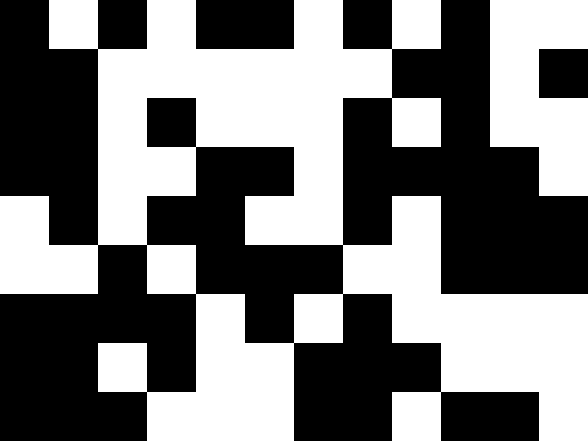[["black", "white", "black", "white", "black", "black", "white", "black", "white", "black", "white", "white"], ["black", "black", "white", "white", "white", "white", "white", "white", "black", "black", "white", "black"], ["black", "black", "white", "black", "white", "white", "white", "black", "white", "black", "white", "white"], ["black", "black", "white", "white", "black", "black", "white", "black", "black", "black", "black", "white"], ["white", "black", "white", "black", "black", "white", "white", "black", "white", "black", "black", "black"], ["white", "white", "black", "white", "black", "black", "black", "white", "white", "black", "black", "black"], ["black", "black", "black", "black", "white", "black", "white", "black", "white", "white", "white", "white"], ["black", "black", "white", "black", "white", "white", "black", "black", "black", "white", "white", "white"], ["black", "black", "black", "white", "white", "white", "black", "black", "white", "black", "black", "white"]]